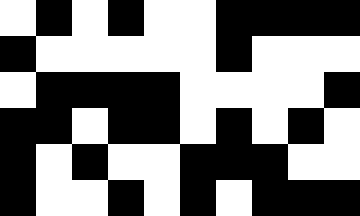[["white", "black", "white", "black", "white", "white", "black", "black", "black", "black"], ["black", "white", "white", "white", "white", "white", "black", "white", "white", "white"], ["white", "black", "black", "black", "black", "white", "white", "white", "white", "black"], ["black", "black", "white", "black", "black", "white", "black", "white", "black", "white"], ["black", "white", "black", "white", "white", "black", "black", "black", "white", "white"], ["black", "white", "white", "black", "white", "black", "white", "black", "black", "black"]]